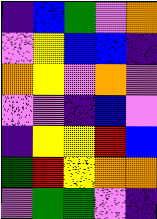[["indigo", "blue", "green", "violet", "orange"], ["violet", "yellow", "blue", "blue", "indigo"], ["orange", "yellow", "violet", "orange", "violet"], ["violet", "violet", "indigo", "blue", "violet"], ["indigo", "yellow", "yellow", "red", "blue"], ["green", "red", "yellow", "orange", "orange"], ["violet", "green", "green", "violet", "indigo"]]